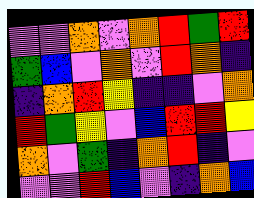[["violet", "violet", "orange", "violet", "orange", "red", "green", "red"], ["green", "blue", "violet", "orange", "violet", "red", "orange", "indigo"], ["indigo", "orange", "red", "yellow", "indigo", "indigo", "violet", "orange"], ["red", "green", "yellow", "violet", "blue", "red", "red", "yellow"], ["orange", "violet", "green", "indigo", "orange", "red", "indigo", "violet"], ["violet", "violet", "red", "blue", "violet", "indigo", "orange", "blue"]]